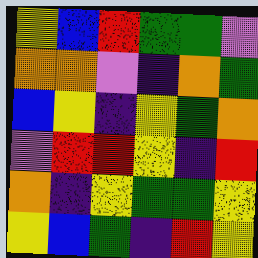[["yellow", "blue", "red", "green", "green", "violet"], ["orange", "orange", "violet", "indigo", "orange", "green"], ["blue", "yellow", "indigo", "yellow", "green", "orange"], ["violet", "red", "red", "yellow", "indigo", "red"], ["orange", "indigo", "yellow", "green", "green", "yellow"], ["yellow", "blue", "green", "indigo", "red", "yellow"]]